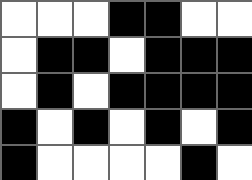[["white", "white", "white", "black", "black", "white", "white"], ["white", "black", "black", "white", "black", "black", "black"], ["white", "black", "white", "black", "black", "black", "black"], ["black", "white", "black", "white", "black", "white", "black"], ["black", "white", "white", "white", "white", "black", "white"]]